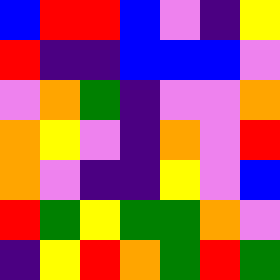[["blue", "red", "red", "blue", "violet", "indigo", "yellow"], ["red", "indigo", "indigo", "blue", "blue", "blue", "violet"], ["violet", "orange", "green", "indigo", "violet", "violet", "orange"], ["orange", "yellow", "violet", "indigo", "orange", "violet", "red"], ["orange", "violet", "indigo", "indigo", "yellow", "violet", "blue"], ["red", "green", "yellow", "green", "green", "orange", "violet"], ["indigo", "yellow", "red", "orange", "green", "red", "green"]]